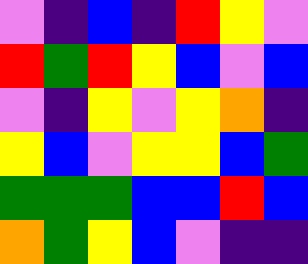[["violet", "indigo", "blue", "indigo", "red", "yellow", "violet"], ["red", "green", "red", "yellow", "blue", "violet", "blue"], ["violet", "indigo", "yellow", "violet", "yellow", "orange", "indigo"], ["yellow", "blue", "violet", "yellow", "yellow", "blue", "green"], ["green", "green", "green", "blue", "blue", "red", "blue"], ["orange", "green", "yellow", "blue", "violet", "indigo", "indigo"]]